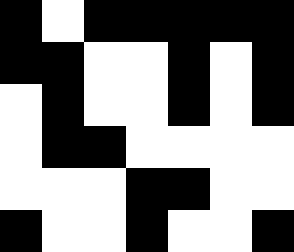[["black", "white", "black", "black", "black", "black", "black"], ["black", "black", "white", "white", "black", "white", "black"], ["white", "black", "white", "white", "black", "white", "black"], ["white", "black", "black", "white", "white", "white", "white"], ["white", "white", "white", "black", "black", "white", "white"], ["black", "white", "white", "black", "white", "white", "black"]]